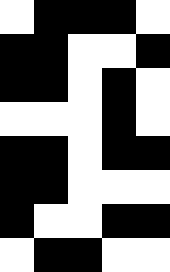[["white", "black", "black", "black", "white"], ["black", "black", "white", "white", "black"], ["black", "black", "white", "black", "white"], ["white", "white", "white", "black", "white"], ["black", "black", "white", "black", "black"], ["black", "black", "white", "white", "white"], ["black", "white", "white", "black", "black"], ["white", "black", "black", "white", "white"]]